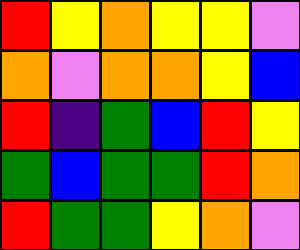[["red", "yellow", "orange", "yellow", "yellow", "violet"], ["orange", "violet", "orange", "orange", "yellow", "blue"], ["red", "indigo", "green", "blue", "red", "yellow"], ["green", "blue", "green", "green", "red", "orange"], ["red", "green", "green", "yellow", "orange", "violet"]]